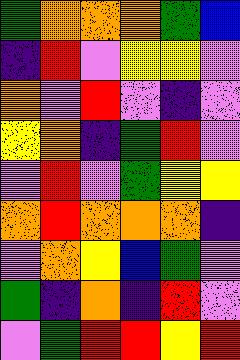[["green", "orange", "orange", "orange", "green", "blue"], ["indigo", "red", "violet", "yellow", "yellow", "violet"], ["orange", "violet", "red", "violet", "indigo", "violet"], ["yellow", "orange", "indigo", "green", "red", "violet"], ["violet", "red", "violet", "green", "yellow", "yellow"], ["orange", "red", "orange", "orange", "orange", "indigo"], ["violet", "orange", "yellow", "blue", "green", "violet"], ["green", "indigo", "orange", "indigo", "red", "violet"], ["violet", "green", "red", "red", "yellow", "red"]]